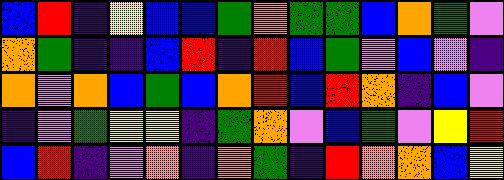[["blue", "red", "indigo", "yellow", "blue", "blue", "green", "orange", "green", "green", "blue", "orange", "green", "violet"], ["orange", "green", "indigo", "indigo", "blue", "red", "indigo", "red", "blue", "green", "violet", "blue", "violet", "indigo"], ["orange", "violet", "orange", "blue", "green", "blue", "orange", "red", "blue", "red", "orange", "indigo", "blue", "violet"], ["indigo", "violet", "green", "yellow", "yellow", "indigo", "green", "orange", "violet", "blue", "green", "violet", "yellow", "red"], ["blue", "red", "indigo", "violet", "orange", "indigo", "orange", "green", "indigo", "red", "orange", "orange", "blue", "yellow"]]